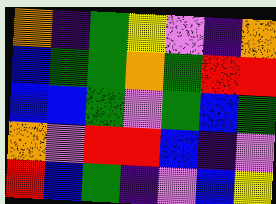[["orange", "indigo", "green", "yellow", "violet", "indigo", "orange"], ["blue", "green", "green", "orange", "green", "red", "red"], ["blue", "blue", "green", "violet", "green", "blue", "green"], ["orange", "violet", "red", "red", "blue", "indigo", "violet"], ["red", "blue", "green", "indigo", "violet", "blue", "yellow"]]